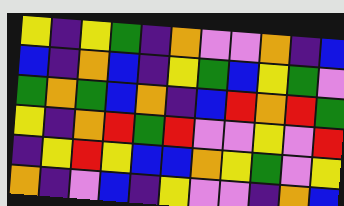[["yellow", "indigo", "yellow", "green", "indigo", "orange", "violet", "violet", "orange", "indigo", "blue"], ["blue", "indigo", "orange", "blue", "indigo", "yellow", "green", "blue", "yellow", "green", "violet"], ["green", "orange", "green", "blue", "orange", "indigo", "blue", "red", "orange", "red", "green"], ["yellow", "indigo", "orange", "red", "green", "red", "violet", "violet", "yellow", "violet", "red"], ["indigo", "yellow", "red", "yellow", "blue", "blue", "orange", "yellow", "green", "violet", "yellow"], ["orange", "indigo", "violet", "blue", "indigo", "yellow", "violet", "violet", "indigo", "orange", "blue"]]